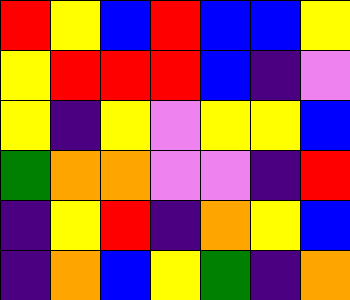[["red", "yellow", "blue", "red", "blue", "blue", "yellow"], ["yellow", "red", "red", "red", "blue", "indigo", "violet"], ["yellow", "indigo", "yellow", "violet", "yellow", "yellow", "blue"], ["green", "orange", "orange", "violet", "violet", "indigo", "red"], ["indigo", "yellow", "red", "indigo", "orange", "yellow", "blue"], ["indigo", "orange", "blue", "yellow", "green", "indigo", "orange"]]